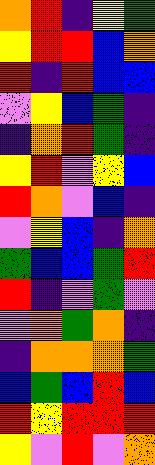[["orange", "red", "indigo", "yellow", "green"], ["yellow", "red", "red", "blue", "orange"], ["red", "indigo", "red", "blue", "blue"], ["violet", "yellow", "blue", "green", "indigo"], ["indigo", "orange", "red", "green", "indigo"], ["yellow", "red", "violet", "yellow", "blue"], ["red", "orange", "violet", "blue", "indigo"], ["violet", "yellow", "blue", "indigo", "orange"], ["green", "blue", "blue", "green", "red"], ["red", "indigo", "violet", "green", "violet"], ["violet", "orange", "green", "orange", "indigo"], ["indigo", "orange", "orange", "orange", "green"], ["blue", "green", "blue", "red", "blue"], ["red", "yellow", "red", "red", "red"], ["yellow", "violet", "red", "violet", "orange"]]